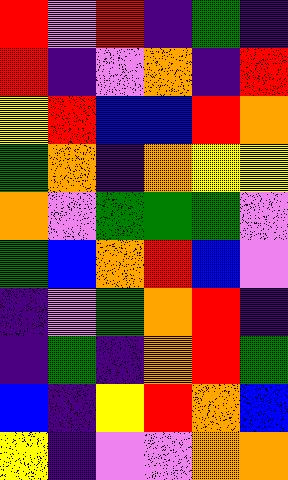[["red", "violet", "red", "indigo", "green", "indigo"], ["red", "indigo", "violet", "orange", "indigo", "red"], ["yellow", "red", "blue", "blue", "red", "orange"], ["green", "orange", "indigo", "orange", "yellow", "yellow"], ["orange", "violet", "green", "green", "green", "violet"], ["green", "blue", "orange", "red", "blue", "violet"], ["indigo", "violet", "green", "orange", "red", "indigo"], ["indigo", "green", "indigo", "orange", "red", "green"], ["blue", "indigo", "yellow", "red", "orange", "blue"], ["yellow", "indigo", "violet", "violet", "orange", "orange"]]